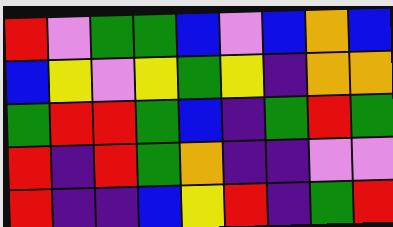[["red", "violet", "green", "green", "blue", "violet", "blue", "orange", "blue"], ["blue", "yellow", "violet", "yellow", "green", "yellow", "indigo", "orange", "orange"], ["green", "red", "red", "green", "blue", "indigo", "green", "red", "green"], ["red", "indigo", "red", "green", "orange", "indigo", "indigo", "violet", "violet"], ["red", "indigo", "indigo", "blue", "yellow", "red", "indigo", "green", "red"]]